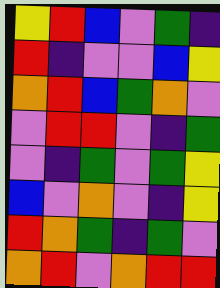[["yellow", "red", "blue", "violet", "green", "indigo"], ["red", "indigo", "violet", "violet", "blue", "yellow"], ["orange", "red", "blue", "green", "orange", "violet"], ["violet", "red", "red", "violet", "indigo", "green"], ["violet", "indigo", "green", "violet", "green", "yellow"], ["blue", "violet", "orange", "violet", "indigo", "yellow"], ["red", "orange", "green", "indigo", "green", "violet"], ["orange", "red", "violet", "orange", "red", "red"]]